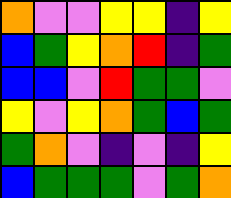[["orange", "violet", "violet", "yellow", "yellow", "indigo", "yellow"], ["blue", "green", "yellow", "orange", "red", "indigo", "green"], ["blue", "blue", "violet", "red", "green", "green", "violet"], ["yellow", "violet", "yellow", "orange", "green", "blue", "green"], ["green", "orange", "violet", "indigo", "violet", "indigo", "yellow"], ["blue", "green", "green", "green", "violet", "green", "orange"]]